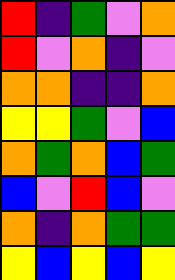[["red", "indigo", "green", "violet", "orange"], ["red", "violet", "orange", "indigo", "violet"], ["orange", "orange", "indigo", "indigo", "orange"], ["yellow", "yellow", "green", "violet", "blue"], ["orange", "green", "orange", "blue", "green"], ["blue", "violet", "red", "blue", "violet"], ["orange", "indigo", "orange", "green", "green"], ["yellow", "blue", "yellow", "blue", "yellow"]]